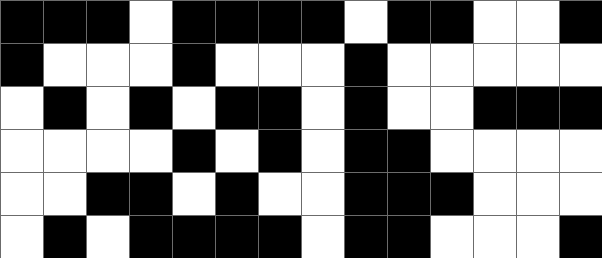[["black", "black", "black", "white", "black", "black", "black", "black", "white", "black", "black", "white", "white", "black"], ["black", "white", "white", "white", "black", "white", "white", "white", "black", "white", "white", "white", "white", "white"], ["white", "black", "white", "black", "white", "black", "black", "white", "black", "white", "white", "black", "black", "black"], ["white", "white", "white", "white", "black", "white", "black", "white", "black", "black", "white", "white", "white", "white"], ["white", "white", "black", "black", "white", "black", "white", "white", "black", "black", "black", "white", "white", "white"], ["white", "black", "white", "black", "black", "black", "black", "white", "black", "black", "white", "white", "white", "black"]]